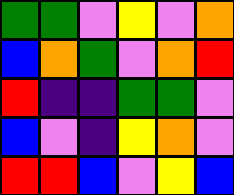[["green", "green", "violet", "yellow", "violet", "orange"], ["blue", "orange", "green", "violet", "orange", "red"], ["red", "indigo", "indigo", "green", "green", "violet"], ["blue", "violet", "indigo", "yellow", "orange", "violet"], ["red", "red", "blue", "violet", "yellow", "blue"]]